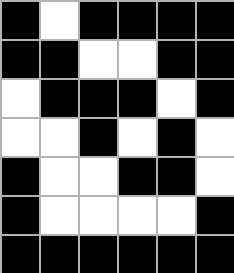[["black", "white", "black", "black", "black", "black"], ["black", "black", "white", "white", "black", "black"], ["white", "black", "black", "black", "white", "black"], ["white", "white", "black", "white", "black", "white"], ["black", "white", "white", "black", "black", "white"], ["black", "white", "white", "white", "white", "black"], ["black", "black", "black", "black", "black", "black"]]